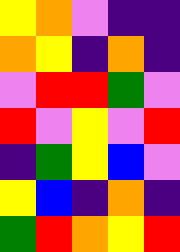[["yellow", "orange", "violet", "indigo", "indigo"], ["orange", "yellow", "indigo", "orange", "indigo"], ["violet", "red", "red", "green", "violet"], ["red", "violet", "yellow", "violet", "red"], ["indigo", "green", "yellow", "blue", "violet"], ["yellow", "blue", "indigo", "orange", "indigo"], ["green", "red", "orange", "yellow", "red"]]